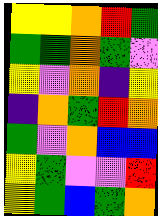[["yellow", "yellow", "orange", "red", "green"], ["green", "green", "orange", "green", "violet"], ["yellow", "violet", "orange", "indigo", "yellow"], ["indigo", "orange", "green", "red", "orange"], ["green", "violet", "orange", "blue", "blue"], ["yellow", "green", "violet", "violet", "red"], ["yellow", "green", "blue", "green", "orange"]]